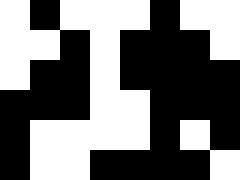[["white", "black", "white", "white", "white", "black", "white", "white"], ["white", "white", "black", "white", "black", "black", "black", "white"], ["white", "black", "black", "white", "black", "black", "black", "black"], ["black", "black", "black", "white", "white", "black", "black", "black"], ["black", "white", "white", "white", "white", "black", "white", "black"], ["black", "white", "white", "black", "black", "black", "black", "white"]]